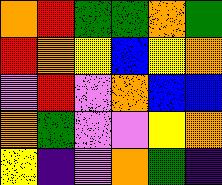[["orange", "red", "green", "green", "orange", "green"], ["red", "orange", "yellow", "blue", "yellow", "orange"], ["violet", "red", "violet", "orange", "blue", "blue"], ["orange", "green", "violet", "violet", "yellow", "orange"], ["yellow", "indigo", "violet", "orange", "green", "indigo"]]